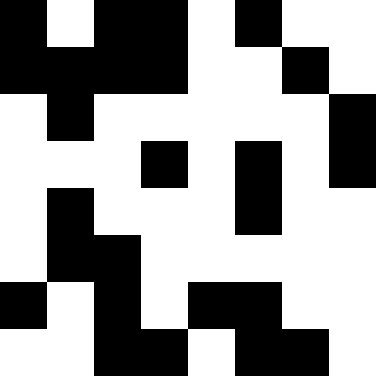[["black", "white", "black", "black", "white", "black", "white", "white"], ["black", "black", "black", "black", "white", "white", "black", "white"], ["white", "black", "white", "white", "white", "white", "white", "black"], ["white", "white", "white", "black", "white", "black", "white", "black"], ["white", "black", "white", "white", "white", "black", "white", "white"], ["white", "black", "black", "white", "white", "white", "white", "white"], ["black", "white", "black", "white", "black", "black", "white", "white"], ["white", "white", "black", "black", "white", "black", "black", "white"]]